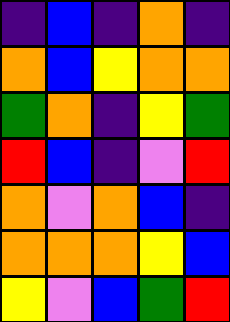[["indigo", "blue", "indigo", "orange", "indigo"], ["orange", "blue", "yellow", "orange", "orange"], ["green", "orange", "indigo", "yellow", "green"], ["red", "blue", "indigo", "violet", "red"], ["orange", "violet", "orange", "blue", "indigo"], ["orange", "orange", "orange", "yellow", "blue"], ["yellow", "violet", "blue", "green", "red"]]